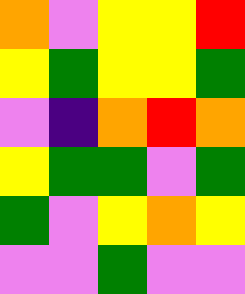[["orange", "violet", "yellow", "yellow", "red"], ["yellow", "green", "yellow", "yellow", "green"], ["violet", "indigo", "orange", "red", "orange"], ["yellow", "green", "green", "violet", "green"], ["green", "violet", "yellow", "orange", "yellow"], ["violet", "violet", "green", "violet", "violet"]]